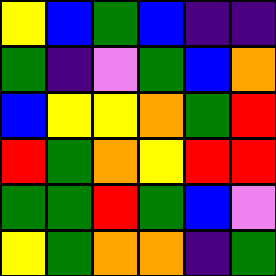[["yellow", "blue", "green", "blue", "indigo", "indigo"], ["green", "indigo", "violet", "green", "blue", "orange"], ["blue", "yellow", "yellow", "orange", "green", "red"], ["red", "green", "orange", "yellow", "red", "red"], ["green", "green", "red", "green", "blue", "violet"], ["yellow", "green", "orange", "orange", "indigo", "green"]]